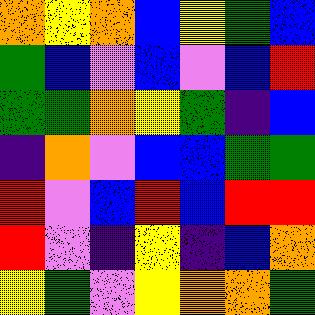[["orange", "yellow", "orange", "blue", "yellow", "green", "blue"], ["green", "blue", "violet", "blue", "violet", "blue", "red"], ["green", "green", "orange", "yellow", "green", "indigo", "blue"], ["indigo", "orange", "violet", "blue", "blue", "green", "green"], ["red", "violet", "blue", "red", "blue", "red", "red"], ["red", "violet", "indigo", "yellow", "indigo", "blue", "orange"], ["yellow", "green", "violet", "yellow", "orange", "orange", "green"]]